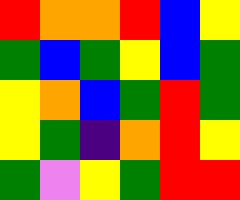[["red", "orange", "orange", "red", "blue", "yellow"], ["green", "blue", "green", "yellow", "blue", "green"], ["yellow", "orange", "blue", "green", "red", "green"], ["yellow", "green", "indigo", "orange", "red", "yellow"], ["green", "violet", "yellow", "green", "red", "red"]]